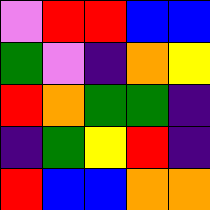[["violet", "red", "red", "blue", "blue"], ["green", "violet", "indigo", "orange", "yellow"], ["red", "orange", "green", "green", "indigo"], ["indigo", "green", "yellow", "red", "indigo"], ["red", "blue", "blue", "orange", "orange"]]